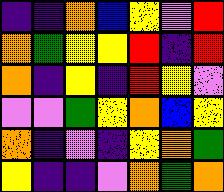[["indigo", "indigo", "orange", "blue", "yellow", "violet", "red"], ["orange", "green", "yellow", "yellow", "red", "indigo", "red"], ["orange", "indigo", "yellow", "indigo", "red", "yellow", "violet"], ["violet", "violet", "green", "yellow", "orange", "blue", "yellow"], ["orange", "indigo", "violet", "indigo", "yellow", "orange", "green"], ["yellow", "indigo", "indigo", "violet", "orange", "green", "orange"]]